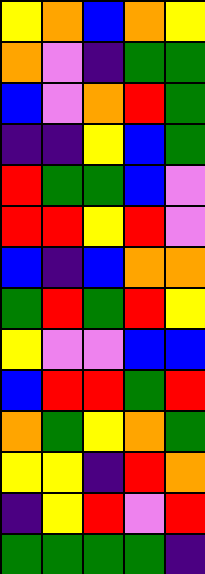[["yellow", "orange", "blue", "orange", "yellow"], ["orange", "violet", "indigo", "green", "green"], ["blue", "violet", "orange", "red", "green"], ["indigo", "indigo", "yellow", "blue", "green"], ["red", "green", "green", "blue", "violet"], ["red", "red", "yellow", "red", "violet"], ["blue", "indigo", "blue", "orange", "orange"], ["green", "red", "green", "red", "yellow"], ["yellow", "violet", "violet", "blue", "blue"], ["blue", "red", "red", "green", "red"], ["orange", "green", "yellow", "orange", "green"], ["yellow", "yellow", "indigo", "red", "orange"], ["indigo", "yellow", "red", "violet", "red"], ["green", "green", "green", "green", "indigo"]]